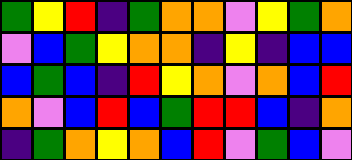[["green", "yellow", "red", "indigo", "green", "orange", "orange", "violet", "yellow", "green", "orange"], ["violet", "blue", "green", "yellow", "orange", "orange", "indigo", "yellow", "indigo", "blue", "blue"], ["blue", "green", "blue", "indigo", "red", "yellow", "orange", "violet", "orange", "blue", "red"], ["orange", "violet", "blue", "red", "blue", "green", "red", "red", "blue", "indigo", "orange"], ["indigo", "green", "orange", "yellow", "orange", "blue", "red", "violet", "green", "blue", "violet"]]